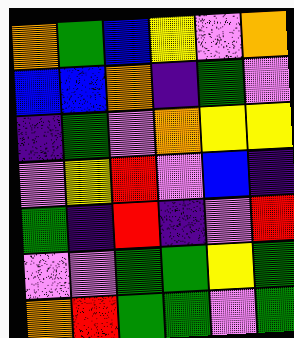[["orange", "green", "blue", "yellow", "violet", "orange"], ["blue", "blue", "orange", "indigo", "green", "violet"], ["indigo", "green", "violet", "orange", "yellow", "yellow"], ["violet", "yellow", "red", "violet", "blue", "indigo"], ["green", "indigo", "red", "indigo", "violet", "red"], ["violet", "violet", "green", "green", "yellow", "green"], ["orange", "red", "green", "green", "violet", "green"]]